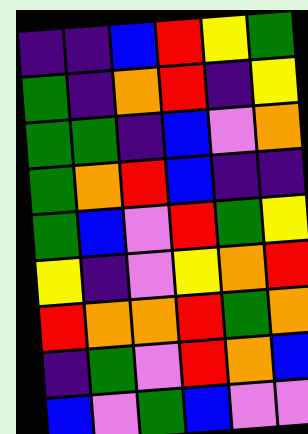[["indigo", "indigo", "blue", "red", "yellow", "green"], ["green", "indigo", "orange", "red", "indigo", "yellow"], ["green", "green", "indigo", "blue", "violet", "orange"], ["green", "orange", "red", "blue", "indigo", "indigo"], ["green", "blue", "violet", "red", "green", "yellow"], ["yellow", "indigo", "violet", "yellow", "orange", "red"], ["red", "orange", "orange", "red", "green", "orange"], ["indigo", "green", "violet", "red", "orange", "blue"], ["blue", "violet", "green", "blue", "violet", "violet"]]